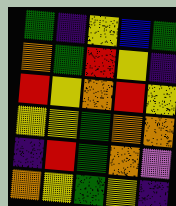[["green", "indigo", "yellow", "blue", "green"], ["orange", "green", "red", "yellow", "indigo"], ["red", "yellow", "orange", "red", "yellow"], ["yellow", "yellow", "green", "orange", "orange"], ["indigo", "red", "green", "orange", "violet"], ["orange", "yellow", "green", "yellow", "indigo"]]